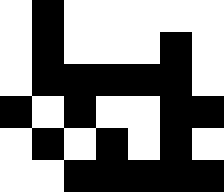[["white", "black", "white", "white", "white", "white", "white"], ["white", "black", "white", "white", "white", "black", "white"], ["white", "black", "black", "black", "black", "black", "white"], ["black", "white", "black", "white", "white", "black", "black"], ["white", "black", "white", "black", "white", "black", "white"], ["white", "white", "black", "black", "black", "black", "black"]]